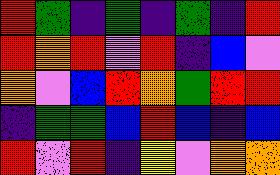[["red", "green", "indigo", "green", "indigo", "green", "indigo", "red"], ["red", "orange", "red", "violet", "red", "indigo", "blue", "violet"], ["orange", "violet", "blue", "red", "orange", "green", "red", "red"], ["indigo", "green", "green", "blue", "red", "blue", "indigo", "blue"], ["red", "violet", "red", "indigo", "yellow", "violet", "orange", "orange"]]